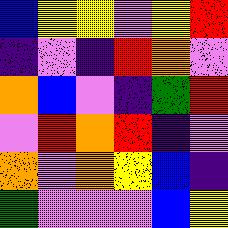[["blue", "yellow", "yellow", "violet", "yellow", "red"], ["indigo", "violet", "indigo", "red", "orange", "violet"], ["orange", "blue", "violet", "indigo", "green", "red"], ["violet", "red", "orange", "red", "indigo", "violet"], ["orange", "violet", "orange", "yellow", "blue", "indigo"], ["green", "violet", "violet", "violet", "blue", "yellow"]]